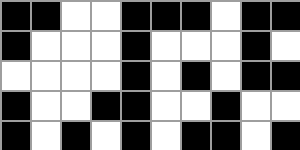[["black", "black", "white", "white", "black", "black", "black", "white", "black", "black"], ["black", "white", "white", "white", "black", "white", "white", "white", "black", "white"], ["white", "white", "white", "white", "black", "white", "black", "white", "black", "black"], ["black", "white", "white", "black", "black", "white", "white", "black", "white", "white"], ["black", "white", "black", "white", "black", "white", "black", "black", "white", "black"]]